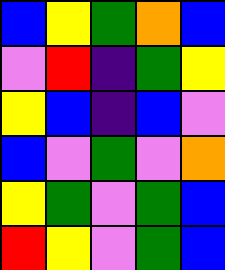[["blue", "yellow", "green", "orange", "blue"], ["violet", "red", "indigo", "green", "yellow"], ["yellow", "blue", "indigo", "blue", "violet"], ["blue", "violet", "green", "violet", "orange"], ["yellow", "green", "violet", "green", "blue"], ["red", "yellow", "violet", "green", "blue"]]